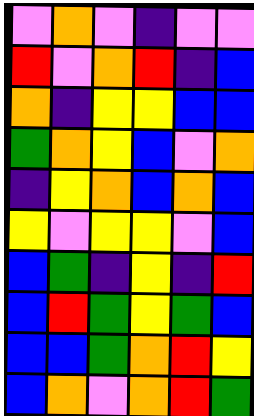[["violet", "orange", "violet", "indigo", "violet", "violet"], ["red", "violet", "orange", "red", "indigo", "blue"], ["orange", "indigo", "yellow", "yellow", "blue", "blue"], ["green", "orange", "yellow", "blue", "violet", "orange"], ["indigo", "yellow", "orange", "blue", "orange", "blue"], ["yellow", "violet", "yellow", "yellow", "violet", "blue"], ["blue", "green", "indigo", "yellow", "indigo", "red"], ["blue", "red", "green", "yellow", "green", "blue"], ["blue", "blue", "green", "orange", "red", "yellow"], ["blue", "orange", "violet", "orange", "red", "green"]]